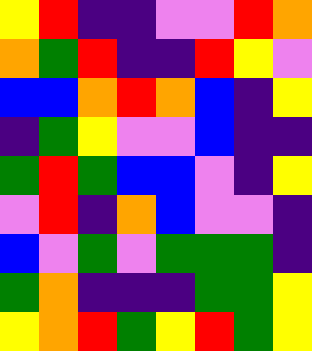[["yellow", "red", "indigo", "indigo", "violet", "violet", "red", "orange"], ["orange", "green", "red", "indigo", "indigo", "red", "yellow", "violet"], ["blue", "blue", "orange", "red", "orange", "blue", "indigo", "yellow"], ["indigo", "green", "yellow", "violet", "violet", "blue", "indigo", "indigo"], ["green", "red", "green", "blue", "blue", "violet", "indigo", "yellow"], ["violet", "red", "indigo", "orange", "blue", "violet", "violet", "indigo"], ["blue", "violet", "green", "violet", "green", "green", "green", "indigo"], ["green", "orange", "indigo", "indigo", "indigo", "green", "green", "yellow"], ["yellow", "orange", "red", "green", "yellow", "red", "green", "yellow"]]